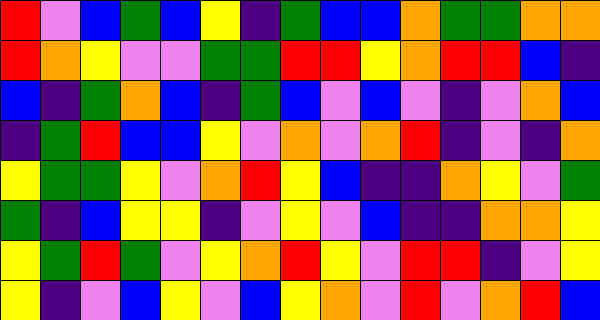[["red", "violet", "blue", "green", "blue", "yellow", "indigo", "green", "blue", "blue", "orange", "green", "green", "orange", "orange"], ["red", "orange", "yellow", "violet", "violet", "green", "green", "red", "red", "yellow", "orange", "red", "red", "blue", "indigo"], ["blue", "indigo", "green", "orange", "blue", "indigo", "green", "blue", "violet", "blue", "violet", "indigo", "violet", "orange", "blue"], ["indigo", "green", "red", "blue", "blue", "yellow", "violet", "orange", "violet", "orange", "red", "indigo", "violet", "indigo", "orange"], ["yellow", "green", "green", "yellow", "violet", "orange", "red", "yellow", "blue", "indigo", "indigo", "orange", "yellow", "violet", "green"], ["green", "indigo", "blue", "yellow", "yellow", "indigo", "violet", "yellow", "violet", "blue", "indigo", "indigo", "orange", "orange", "yellow"], ["yellow", "green", "red", "green", "violet", "yellow", "orange", "red", "yellow", "violet", "red", "red", "indigo", "violet", "yellow"], ["yellow", "indigo", "violet", "blue", "yellow", "violet", "blue", "yellow", "orange", "violet", "red", "violet", "orange", "red", "blue"]]